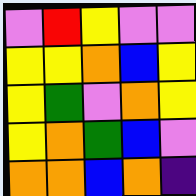[["violet", "red", "yellow", "violet", "violet"], ["yellow", "yellow", "orange", "blue", "yellow"], ["yellow", "green", "violet", "orange", "yellow"], ["yellow", "orange", "green", "blue", "violet"], ["orange", "orange", "blue", "orange", "indigo"]]